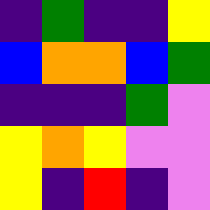[["indigo", "green", "indigo", "indigo", "yellow"], ["blue", "orange", "orange", "blue", "green"], ["indigo", "indigo", "indigo", "green", "violet"], ["yellow", "orange", "yellow", "violet", "violet"], ["yellow", "indigo", "red", "indigo", "violet"]]